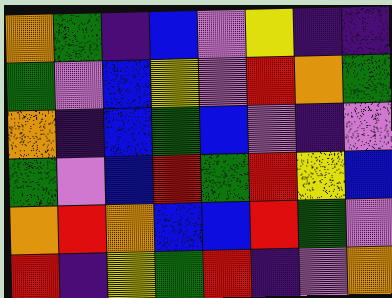[["orange", "green", "indigo", "blue", "violet", "yellow", "indigo", "indigo"], ["green", "violet", "blue", "yellow", "violet", "red", "orange", "green"], ["orange", "indigo", "blue", "green", "blue", "violet", "indigo", "violet"], ["green", "violet", "blue", "red", "green", "red", "yellow", "blue"], ["orange", "red", "orange", "blue", "blue", "red", "green", "violet"], ["red", "indigo", "yellow", "green", "red", "indigo", "violet", "orange"]]